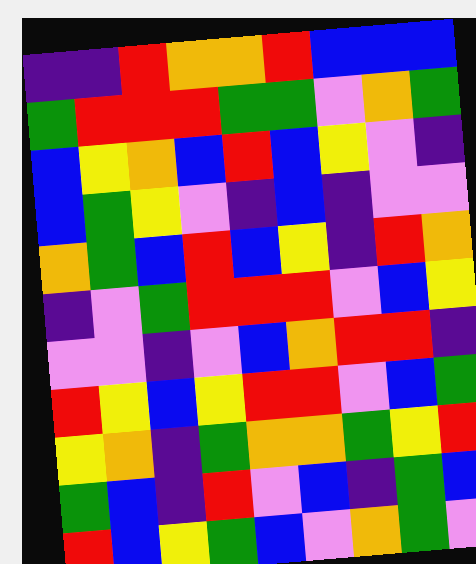[["indigo", "indigo", "red", "orange", "orange", "red", "blue", "blue", "blue"], ["green", "red", "red", "red", "green", "green", "violet", "orange", "green"], ["blue", "yellow", "orange", "blue", "red", "blue", "yellow", "violet", "indigo"], ["blue", "green", "yellow", "violet", "indigo", "blue", "indigo", "violet", "violet"], ["orange", "green", "blue", "red", "blue", "yellow", "indigo", "red", "orange"], ["indigo", "violet", "green", "red", "red", "red", "violet", "blue", "yellow"], ["violet", "violet", "indigo", "violet", "blue", "orange", "red", "red", "indigo"], ["red", "yellow", "blue", "yellow", "red", "red", "violet", "blue", "green"], ["yellow", "orange", "indigo", "green", "orange", "orange", "green", "yellow", "red"], ["green", "blue", "indigo", "red", "violet", "blue", "indigo", "green", "blue"], ["red", "blue", "yellow", "green", "blue", "violet", "orange", "green", "violet"]]